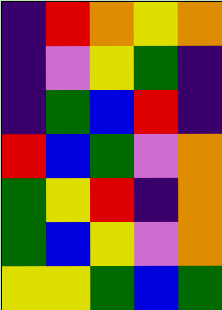[["indigo", "red", "orange", "yellow", "orange"], ["indigo", "violet", "yellow", "green", "indigo"], ["indigo", "green", "blue", "red", "indigo"], ["red", "blue", "green", "violet", "orange"], ["green", "yellow", "red", "indigo", "orange"], ["green", "blue", "yellow", "violet", "orange"], ["yellow", "yellow", "green", "blue", "green"]]